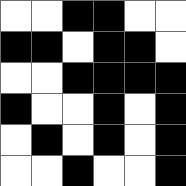[["white", "white", "black", "black", "white", "white"], ["black", "black", "white", "black", "black", "white"], ["white", "white", "black", "black", "black", "black"], ["black", "white", "white", "black", "white", "black"], ["white", "black", "white", "black", "white", "black"], ["white", "white", "black", "white", "white", "black"]]